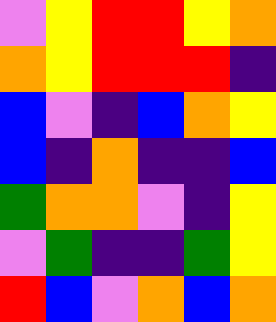[["violet", "yellow", "red", "red", "yellow", "orange"], ["orange", "yellow", "red", "red", "red", "indigo"], ["blue", "violet", "indigo", "blue", "orange", "yellow"], ["blue", "indigo", "orange", "indigo", "indigo", "blue"], ["green", "orange", "orange", "violet", "indigo", "yellow"], ["violet", "green", "indigo", "indigo", "green", "yellow"], ["red", "blue", "violet", "orange", "blue", "orange"]]